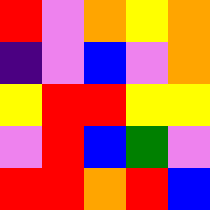[["red", "violet", "orange", "yellow", "orange"], ["indigo", "violet", "blue", "violet", "orange"], ["yellow", "red", "red", "yellow", "yellow"], ["violet", "red", "blue", "green", "violet"], ["red", "red", "orange", "red", "blue"]]